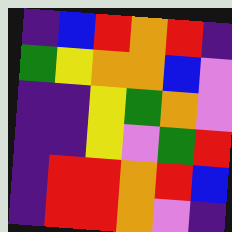[["indigo", "blue", "red", "orange", "red", "indigo"], ["green", "yellow", "orange", "orange", "blue", "violet"], ["indigo", "indigo", "yellow", "green", "orange", "violet"], ["indigo", "indigo", "yellow", "violet", "green", "red"], ["indigo", "red", "red", "orange", "red", "blue"], ["indigo", "red", "red", "orange", "violet", "indigo"]]